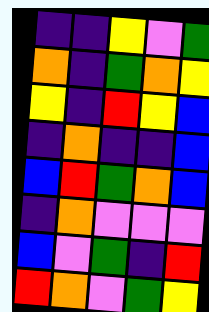[["indigo", "indigo", "yellow", "violet", "green"], ["orange", "indigo", "green", "orange", "yellow"], ["yellow", "indigo", "red", "yellow", "blue"], ["indigo", "orange", "indigo", "indigo", "blue"], ["blue", "red", "green", "orange", "blue"], ["indigo", "orange", "violet", "violet", "violet"], ["blue", "violet", "green", "indigo", "red"], ["red", "orange", "violet", "green", "yellow"]]